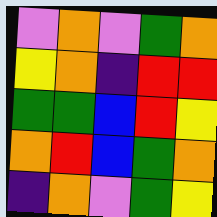[["violet", "orange", "violet", "green", "orange"], ["yellow", "orange", "indigo", "red", "red"], ["green", "green", "blue", "red", "yellow"], ["orange", "red", "blue", "green", "orange"], ["indigo", "orange", "violet", "green", "yellow"]]